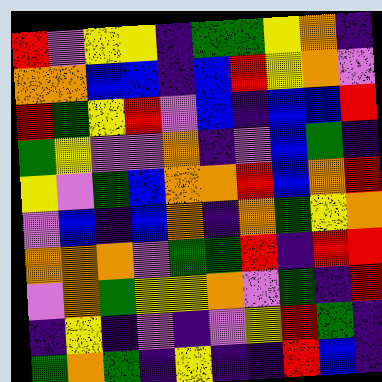[["red", "violet", "yellow", "yellow", "indigo", "green", "green", "yellow", "orange", "indigo"], ["orange", "orange", "blue", "blue", "indigo", "blue", "red", "yellow", "orange", "violet"], ["red", "green", "yellow", "red", "violet", "blue", "indigo", "blue", "blue", "red"], ["green", "yellow", "violet", "violet", "orange", "indigo", "violet", "blue", "green", "indigo"], ["yellow", "violet", "green", "blue", "orange", "orange", "red", "blue", "orange", "red"], ["violet", "blue", "indigo", "blue", "orange", "indigo", "orange", "green", "yellow", "orange"], ["orange", "orange", "orange", "violet", "green", "green", "red", "indigo", "red", "red"], ["violet", "orange", "green", "yellow", "yellow", "orange", "violet", "green", "indigo", "red"], ["indigo", "yellow", "indigo", "violet", "indigo", "violet", "yellow", "red", "green", "indigo"], ["green", "orange", "green", "indigo", "yellow", "indigo", "indigo", "red", "blue", "indigo"]]